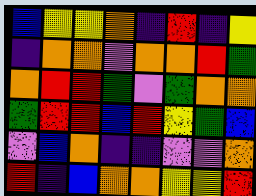[["blue", "yellow", "yellow", "orange", "indigo", "red", "indigo", "yellow"], ["indigo", "orange", "orange", "violet", "orange", "orange", "red", "green"], ["orange", "red", "red", "green", "violet", "green", "orange", "orange"], ["green", "red", "red", "blue", "red", "yellow", "green", "blue"], ["violet", "blue", "orange", "indigo", "indigo", "violet", "violet", "orange"], ["red", "indigo", "blue", "orange", "orange", "yellow", "yellow", "red"]]